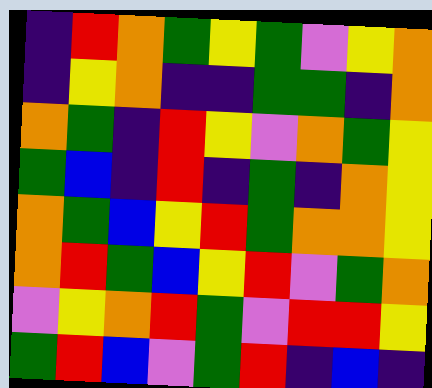[["indigo", "red", "orange", "green", "yellow", "green", "violet", "yellow", "orange"], ["indigo", "yellow", "orange", "indigo", "indigo", "green", "green", "indigo", "orange"], ["orange", "green", "indigo", "red", "yellow", "violet", "orange", "green", "yellow"], ["green", "blue", "indigo", "red", "indigo", "green", "indigo", "orange", "yellow"], ["orange", "green", "blue", "yellow", "red", "green", "orange", "orange", "yellow"], ["orange", "red", "green", "blue", "yellow", "red", "violet", "green", "orange"], ["violet", "yellow", "orange", "red", "green", "violet", "red", "red", "yellow"], ["green", "red", "blue", "violet", "green", "red", "indigo", "blue", "indigo"]]